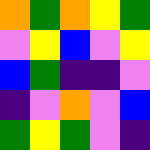[["orange", "green", "orange", "yellow", "green"], ["violet", "yellow", "blue", "violet", "yellow"], ["blue", "green", "indigo", "indigo", "violet"], ["indigo", "violet", "orange", "violet", "blue"], ["green", "yellow", "green", "violet", "indigo"]]